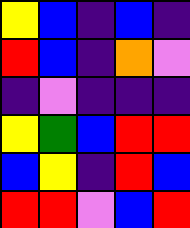[["yellow", "blue", "indigo", "blue", "indigo"], ["red", "blue", "indigo", "orange", "violet"], ["indigo", "violet", "indigo", "indigo", "indigo"], ["yellow", "green", "blue", "red", "red"], ["blue", "yellow", "indigo", "red", "blue"], ["red", "red", "violet", "blue", "red"]]